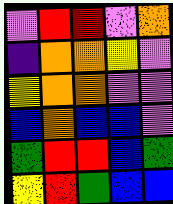[["violet", "red", "red", "violet", "orange"], ["indigo", "orange", "orange", "yellow", "violet"], ["yellow", "orange", "orange", "violet", "violet"], ["blue", "orange", "blue", "blue", "violet"], ["green", "red", "red", "blue", "green"], ["yellow", "red", "green", "blue", "blue"]]